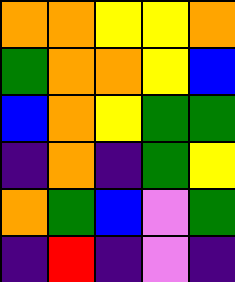[["orange", "orange", "yellow", "yellow", "orange"], ["green", "orange", "orange", "yellow", "blue"], ["blue", "orange", "yellow", "green", "green"], ["indigo", "orange", "indigo", "green", "yellow"], ["orange", "green", "blue", "violet", "green"], ["indigo", "red", "indigo", "violet", "indigo"]]